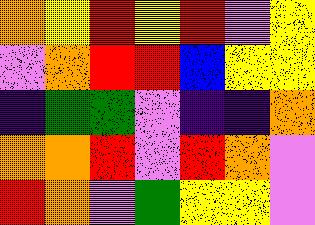[["orange", "yellow", "red", "yellow", "red", "violet", "yellow"], ["violet", "orange", "red", "red", "blue", "yellow", "yellow"], ["indigo", "green", "green", "violet", "indigo", "indigo", "orange"], ["orange", "orange", "red", "violet", "red", "orange", "violet"], ["red", "orange", "violet", "green", "yellow", "yellow", "violet"]]